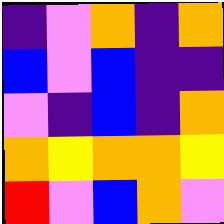[["indigo", "violet", "orange", "indigo", "orange"], ["blue", "violet", "blue", "indigo", "indigo"], ["violet", "indigo", "blue", "indigo", "orange"], ["orange", "yellow", "orange", "orange", "yellow"], ["red", "violet", "blue", "orange", "violet"]]